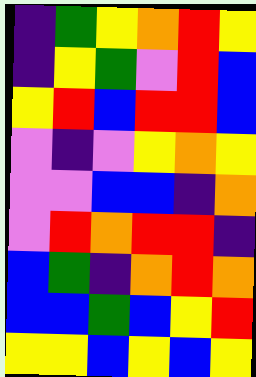[["indigo", "green", "yellow", "orange", "red", "yellow"], ["indigo", "yellow", "green", "violet", "red", "blue"], ["yellow", "red", "blue", "red", "red", "blue"], ["violet", "indigo", "violet", "yellow", "orange", "yellow"], ["violet", "violet", "blue", "blue", "indigo", "orange"], ["violet", "red", "orange", "red", "red", "indigo"], ["blue", "green", "indigo", "orange", "red", "orange"], ["blue", "blue", "green", "blue", "yellow", "red"], ["yellow", "yellow", "blue", "yellow", "blue", "yellow"]]